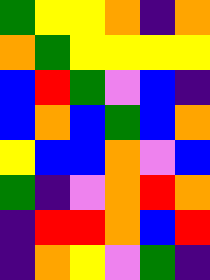[["green", "yellow", "yellow", "orange", "indigo", "orange"], ["orange", "green", "yellow", "yellow", "yellow", "yellow"], ["blue", "red", "green", "violet", "blue", "indigo"], ["blue", "orange", "blue", "green", "blue", "orange"], ["yellow", "blue", "blue", "orange", "violet", "blue"], ["green", "indigo", "violet", "orange", "red", "orange"], ["indigo", "red", "red", "orange", "blue", "red"], ["indigo", "orange", "yellow", "violet", "green", "indigo"]]